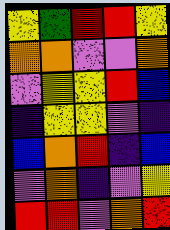[["yellow", "green", "red", "red", "yellow"], ["orange", "orange", "violet", "violet", "orange"], ["violet", "yellow", "yellow", "red", "blue"], ["indigo", "yellow", "yellow", "violet", "indigo"], ["blue", "orange", "red", "indigo", "blue"], ["violet", "orange", "indigo", "violet", "yellow"], ["red", "red", "violet", "orange", "red"]]